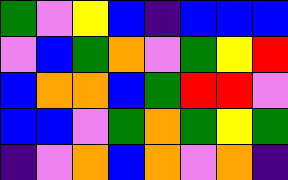[["green", "violet", "yellow", "blue", "indigo", "blue", "blue", "blue"], ["violet", "blue", "green", "orange", "violet", "green", "yellow", "red"], ["blue", "orange", "orange", "blue", "green", "red", "red", "violet"], ["blue", "blue", "violet", "green", "orange", "green", "yellow", "green"], ["indigo", "violet", "orange", "blue", "orange", "violet", "orange", "indigo"]]